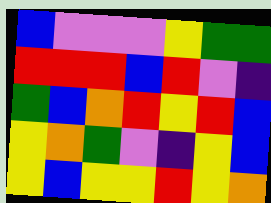[["blue", "violet", "violet", "violet", "yellow", "green", "green"], ["red", "red", "red", "blue", "red", "violet", "indigo"], ["green", "blue", "orange", "red", "yellow", "red", "blue"], ["yellow", "orange", "green", "violet", "indigo", "yellow", "blue"], ["yellow", "blue", "yellow", "yellow", "red", "yellow", "orange"]]